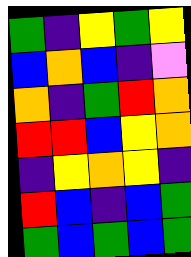[["green", "indigo", "yellow", "green", "yellow"], ["blue", "orange", "blue", "indigo", "violet"], ["orange", "indigo", "green", "red", "orange"], ["red", "red", "blue", "yellow", "orange"], ["indigo", "yellow", "orange", "yellow", "indigo"], ["red", "blue", "indigo", "blue", "green"], ["green", "blue", "green", "blue", "green"]]